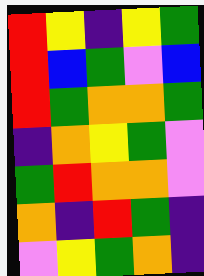[["red", "yellow", "indigo", "yellow", "green"], ["red", "blue", "green", "violet", "blue"], ["red", "green", "orange", "orange", "green"], ["indigo", "orange", "yellow", "green", "violet"], ["green", "red", "orange", "orange", "violet"], ["orange", "indigo", "red", "green", "indigo"], ["violet", "yellow", "green", "orange", "indigo"]]